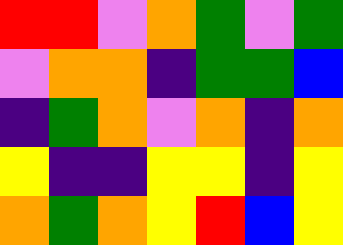[["red", "red", "violet", "orange", "green", "violet", "green"], ["violet", "orange", "orange", "indigo", "green", "green", "blue"], ["indigo", "green", "orange", "violet", "orange", "indigo", "orange"], ["yellow", "indigo", "indigo", "yellow", "yellow", "indigo", "yellow"], ["orange", "green", "orange", "yellow", "red", "blue", "yellow"]]